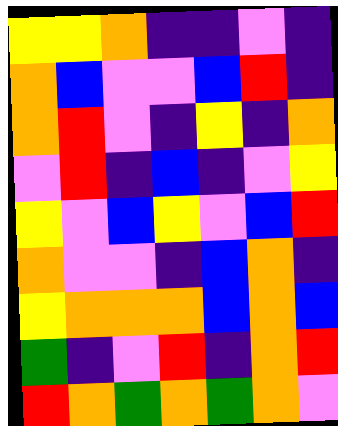[["yellow", "yellow", "orange", "indigo", "indigo", "violet", "indigo"], ["orange", "blue", "violet", "violet", "blue", "red", "indigo"], ["orange", "red", "violet", "indigo", "yellow", "indigo", "orange"], ["violet", "red", "indigo", "blue", "indigo", "violet", "yellow"], ["yellow", "violet", "blue", "yellow", "violet", "blue", "red"], ["orange", "violet", "violet", "indigo", "blue", "orange", "indigo"], ["yellow", "orange", "orange", "orange", "blue", "orange", "blue"], ["green", "indigo", "violet", "red", "indigo", "orange", "red"], ["red", "orange", "green", "orange", "green", "orange", "violet"]]